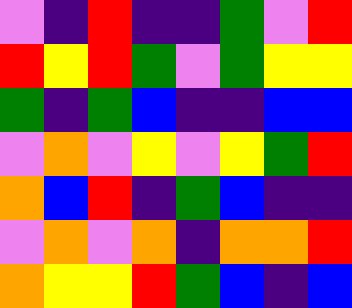[["violet", "indigo", "red", "indigo", "indigo", "green", "violet", "red"], ["red", "yellow", "red", "green", "violet", "green", "yellow", "yellow"], ["green", "indigo", "green", "blue", "indigo", "indigo", "blue", "blue"], ["violet", "orange", "violet", "yellow", "violet", "yellow", "green", "red"], ["orange", "blue", "red", "indigo", "green", "blue", "indigo", "indigo"], ["violet", "orange", "violet", "orange", "indigo", "orange", "orange", "red"], ["orange", "yellow", "yellow", "red", "green", "blue", "indigo", "blue"]]